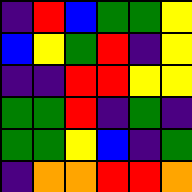[["indigo", "red", "blue", "green", "green", "yellow"], ["blue", "yellow", "green", "red", "indigo", "yellow"], ["indigo", "indigo", "red", "red", "yellow", "yellow"], ["green", "green", "red", "indigo", "green", "indigo"], ["green", "green", "yellow", "blue", "indigo", "green"], ["indigo", "orange", "orange", "red", "red", "orange"]]